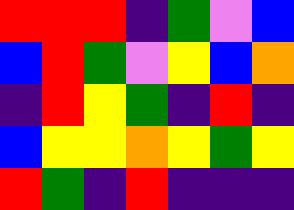[["red", "red", "red", "indigo", "green", "violet", "blue"], ["blue", "red", "green", "violet", "yellow", "blue", "orange"], ["indigo", "red", "yellow", "green", "indigo", "red", "indigo"], ["blue", "yellow", "yellow", "orange", "yellow", "green", "yellow"], ["red", "green", "indigo", "red", "indigo", "indigo", "indigo"]]